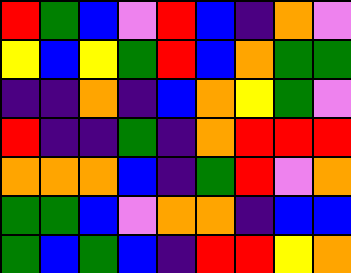[["red", "green", "blue", "violet", "red", "blue", "indigo", "orange", "violet"], ["yellow", "blue", "yellow", "green", "red", "blue", "orange", "green", "green"], ["indigo", "indigo", "orange", "indigo", "blue", "orange", "yellow", "green", "violet"], ["red", "indigo", "indigo", "green", "indigo", "orange", "red", "red", "red"], ["orange", "orange", "orange", "blue", "indigo", "green", "red", "violet", "orange"], ["green", "green", "blue", "violet", "orange", "orange", "indigo", "blue", "blue"], ["green", "blue", "green", "blue", "indigo", "red", "red", "yellow", "orange"]]